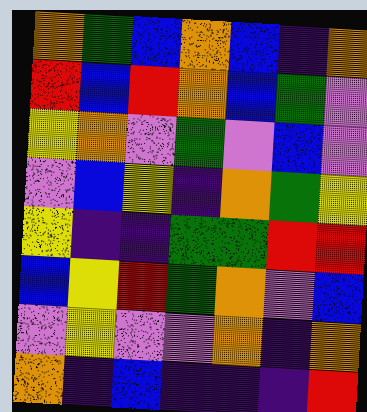[["orange", "green", "blue", "orange", "blue", "indigo", "orange"], ["red", "blue", "red", "orange", "blue", "green", "violet"], ["yellow", "orange", "violet", "green", "violet", "blue", "violet"], ["violet", "blue", "yellow", "indigo", "orange", "green", "yellow"], ["yellow", "indigo", "indigo", "green", "green", "red", "red"], ["blue", "yellow", "red", "green", "orange", "violet", "blue"], ["violet", "yellow", "violet", "violet", "orange", "indigo", "orange"], ["orange", "indigo", "blue", "indigo", "indigo", "indigo", "red"]]